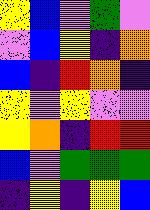[["yellow", "blue", "violet", "green", "violet"], ["violet", "blue", "yellow", "indigo", "orange"], ["blue", "indigo", "red", "orange", "indigo"], ["yellow", "violet", "yellow", "violet", "violet"], ["yellow", "orange", "indigo", "red", "red"], ["blue", "violet", "green", "green", "green"], ["indigo", "yellow", "indigo", "yellow", "blue"]]